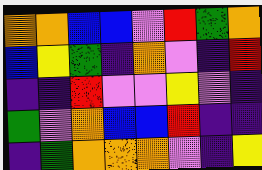[["orange", "orange", "blue", "blue", "violet", "red", "green", "orange"], ["blue", "yellow", "green", "indigo", "orange", "violet", "indigo", "red"], ["indigo", "indigo", "red", "violet", "violet", "yellow", "violet", "indigo"], ["green", "violet", "orange", "blue", "blue", "red", "indigo", "indigo"], ["indigo", "green", "orange", "orange", "orange", "violet", "indigo", "yellow"]]